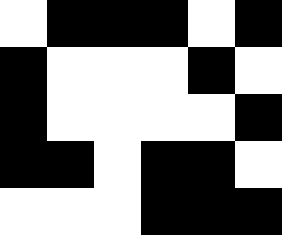[["white", "black", "black", "black", "white", "black"], ["black", "white", "white", "white", "black", "white"], ["black", "white", "white", "white", "white", "black"], ["black", "black", "white", "black", "black", "white"], ["white", "white", "white", "black", "black", "black"]]